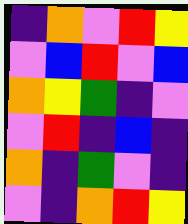[["indigo", "orange", "violet", "red", "yellow"], ["violet", "blue", "red", "violet", "blue"], ["orange", "yellow", "green", "indigo", "violet"], ["violet", "red", "indigo", "blue", "indigo"], ["orange", "indigo", "green", "violet", "indigo"], ["violet", "indigo", "orange", "red", "yellow"]]